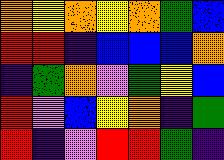[["orange", "yellow", "orange", "yellow", "orange", "green", "blue"], ["red", "red", "indigo", "blue", "blue", "blue", "orange"], ["indigo", "green", "orange", "violet", "green", "yellow", "blue"], ["red", "violet", "blue", "yellow", "orange", "indigo", "green"], ["red", "indigo", "violet", "red", "red", "green", "indigo"]]